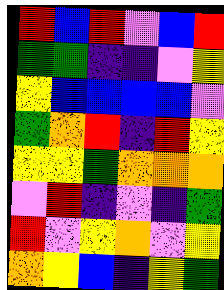[["red", "blue", "red", "violet", "blue", "red"], ["green", "green", "indigo", "indigo", "violet", "yellow"], ["yellow", "blue", "blue", "blue", "blue", "violet"], ["green", "orange", "red", "indigo", "red", "yellow"], ["yellow", "yellow", "green", "orange", "orange", "orange"], ["violet", "red", "indigo", "violet", "indigo", "green"], ["red", "violet", "yellow", "orange", "violet", "yellow"], ["orange", "yellow", "blue", "indigo", "yellow", "green"]]